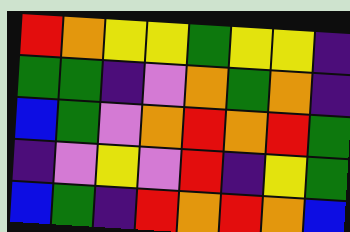[["red", "orange", "yellow", "yellow", "green", "yellow", "yellow", "indigo"], ["green", "green", "indigo", "violet", "orange", "green", "orange", "indigo"], ["blue", "green", "violet", "orange", "red", "orange", "red", "green"], ["indigo", "violet", "yellow", "violet", "red", "indigo", "yellow", "green"], ["blue", "green", "indigo", "red", "orange", "red", "orange", "blue"]]